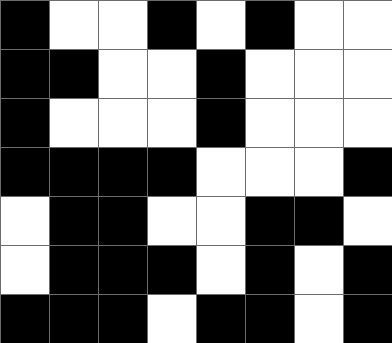[["black", "white", "white", "black", "white", "black", "white", "white"], ["black", "black", "white", "white", "black", "white", "white", "white"], ["black", "white", "white", "white", "black", "white", "white", "white"], ["black", "black", "black", "black", "white", "white", "white", "black"], ["white", "black", "black", "white", "white", "black", "black", "white"], ["white", "black", "black", "black", "white", "black", "white", "black"], ["black", "black", "black", "white", "black", "black", "white", "black"]]